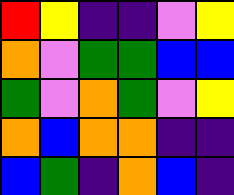[["red", "yellow", "indigo", "indigo", "violet", "yellow"], ["orange", "violet", "green", "green", "blue", "blue"], ["green", "violet", "orange", "green", "violet", "yellow"], ["orange", "blue", "orange", "orange", "indigo", "indigo"], ["blue", "green", "indigo", "orange", "blue", "indigo"]]